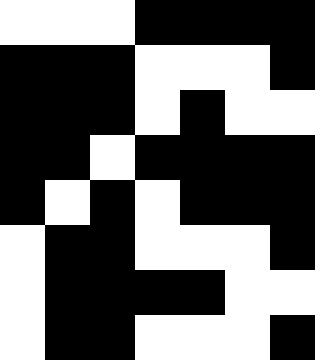[["white", "white", "white", "black", "black", "black", "black"], ["black", "black", "black", "white", "white", "white", "black"], ["black", "black", "black", "white", "black", "white", "white"], ["black", "black", "white", "black", "black", "black", "black"], ["black", "white", "black", "white", "black", "black", "black"], ["white", "black", "black", "white", "white", "white", "black"], ["white", "black", "black", "black", "black", "white", "white"], ["white", "black", "black", "white", "white", "white", "black"]]